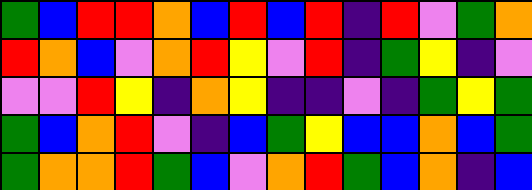[["green", "blue", "red", "red", "orange", "blue", "red", "blue", "red", "indigo", "red", "violet", "green", "orange"], ["red", "orange", "blue", "violet", "orange", "red", "yellow", "violet", "red", "indigo", "green", "yellow", "indigo", "violet"], ["violet", "violet", "red", "yellow", "indigo", "orange", "yellow", "indigo", "indigo", "violet", "indigo", "green", "yellow", "green"], ["green", "blue", "orange", "red", "violet", "indigo", "blue", "green", "yellow", "blue", "blue", "orange", "blue", "green"], ["green", "orange", "orange", "red", "green", "blue", "violet", "orange", "red", "green", "blue", "orange", "indigo", "blue"]]